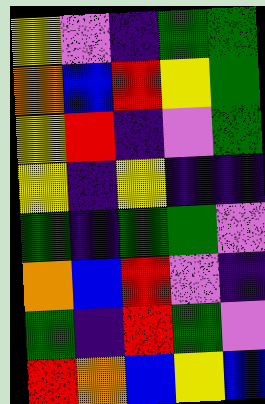[["yellow", "violet", "indigo", "green", "green"], ["orange", "blue", "red", "yellow", "green"], ["yellow", "red", "indigo", "violet", "green"], ["yellow", "indigo", "yellow", "indigo", "indigo"], ["green", "indigo", "green", "green", "violet"], ["orange", "blue", "red", "violet", "indigo"], ["green", "indigo", "red", "green", "violet"], ["red", "orange", "blue", "yellow", "blue"]]